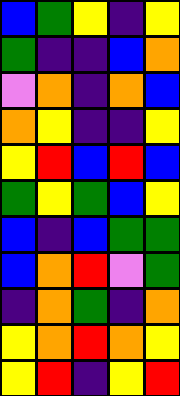[["blue", "green", "yellow", "indigo", "yellow"], ["green", "indigo", "indigo", "blue", "orange"], ["violet", "orange", "indigo", "orange", "blue"], ["orange", "yellow", "indigo", "indigo", "yellow"], ["yellow", "red", "blue", "red", "blue"], ["green", "yellow", "green", "blue", "yellow"], ["blue", "indigo", "blue", "green", "green"], ["blue", "orange", "red", "violet", "green"], ["indigo", "orange", "green", "indigo", "orange"], ["yellow", "orange", "red", "orange", "yellow"], ["yellow", "red", "indigo", "yellow", "red"]]